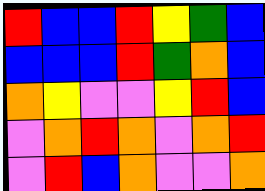[["red", "blue", "blue", "red", "yellow", "green", "blue"], ["blue", "blue", "blue", "red", "green", "orange", "blue"], ["orange", "yellow", "violet", "violet", "yellow", "red", "blue"], ["violet", "orange", "red", "orange", "violet", "orange", "red"], ["violet", "red", "blue", "orange", "violet", "violet", "orange"]]